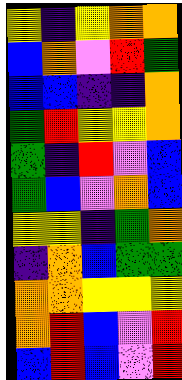[["yellow", "indigo", "yellow", "orange", "orange"], ["blue", "orange", "violet", "red", "green"], ["blue", "blue", "indigo", "indigo", "orange"], ["green", "red", "yellow", "yellow", "orange"], ["green", "indigo", "red", "violet", "blue"], ["green", "blue", "violet", "orange", "blue"], ["yellow", "yellow", "indigo", "green", "orange"], ["indigo", "orange", "blue", "green", "green"], ["orange", "orange", "yellow", "yellow", "yellow"], ["orange", "red", "blue", "violet", "red"], ["blue", "red", "blue", "violet", "red"]]